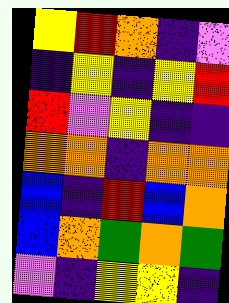[["yellow", "red", "orange", "indigo", "violet"], ["indigo", "yellow", "indigo", "yellow", "red"], ["red", "violet", "yellow", "indigo", "indigo"], ["orange", "orange", "indigo", "orange", "orange"], ["blue", "indigo", "red", "blue", "orange"], ["blue", "orange", "green", "orange", "green"], ["violet", "indigo", "yellow", "yellow", "indigo"]]